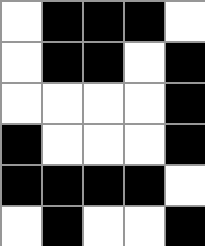[["white", "black", "black", "black", "white"], ["white", "black", "black", "white", "black"], ["white", "white", "white", "white", "black"], ["black", "white", "white", "white", "black"], ["black", "black", "black", "black", "white"], ["white", "black", "white", "white", "black"]]